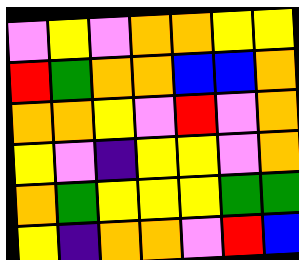[["violet", "yellow", "violet", "orange", "orange", "yellow", "yellow"], ["red", "green", "orange", "orange", "blue", "blue", "orange"], ["orange", "orange", "yellow", "violet", "red", "violet", "orange"], ["yellow", "violet", "indigo", "yellow", "yellow", "violet", "orange"], ["orange", "green", "yellow", "yellow", "yellow", "green", "green"], ["yellow", "indigo", "orange", "orange", "violet", "red", "blue"]]